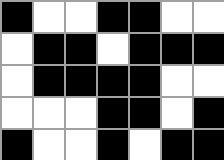[["black", "white", "white", "black", "black", "white", "white"], ["white", "black", "black", "white", "black", "black", "black"], ["white", "black", "black", "black", "black", "white", "white"], ["white", "white", "white", "black", "black", "white", "black"], ["black", "white", "white", "black", "white", "black", "black"]]